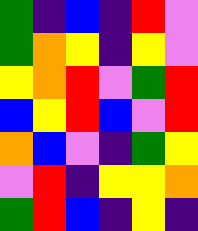[["green", "indigo", "blue", "indigo", "red", "violet"], ["green", "orange", "yellow", "indigo", "yellow", "violet"], ["yellow", "orange", "red", "violet", "green", "red"], ["blue", "yellow", "red", "blue", "violet", "red"], ["orange", "blue", "violet", "indigo", "green", "yellow"], ["violet", "red", "indigo", "yellow", "yellow", "orange"], ["green", "red", "blue", "indigo", "yellow", "indigo"]]